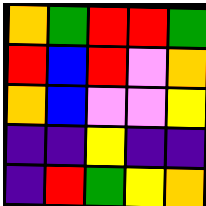[["orange", "green", "red", "red", "green"], ["red", "blue", "red", "violet", "orange"], ["orange", "blue", "violet", "violet", "yellow"], ["indigo", "indigo", "yellow", "indigo", "indigo"], ["indigo", "red", "green", "yellow", "orange"]]